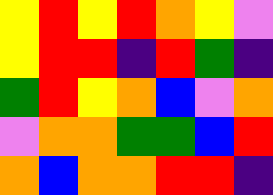[["yellow", "red", "yellow", "red", "orange", "yellow", "violet"], ["yellow", "red", "red", "indigo", "red", "green", "indigo"], ["green", "red", "yellow", "orange", "blue", "violet", "orange"], ["violet", "orange", "orange", "green", "green", "blue", "red"], ["orange", "blue", "orange", "orange", "red", "red", "indigo"]]